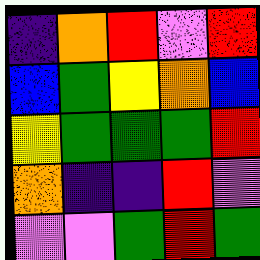[["indigo", "orange", "red", "violet", "red"], ["blue", "green", "yellow", "orange", "blue"], ["yellow", "green", "green", "green", "red"], ["orange", "indigo", "indigo", "red", "violet"], ["violet", "violet", "green", "red", "green"]]